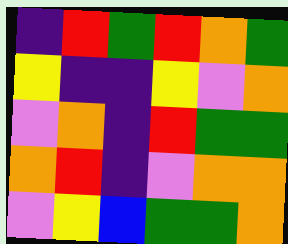[["indigo", "red", "green", "red", "orange", "green"], ["yellow", "indigo", "indigo", "yellow", "violet", "orange"], ["violet", "orange", "indigo", "red", "green", "green"], ["orange", "red", "indigo", "violet", "orange", "orange"], ["violet", "yellow", "blue", "green", "green", "orange"]]